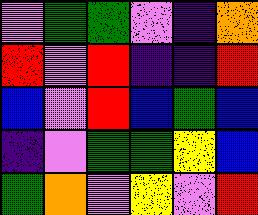[["violet", "green", "green", "violet", "indigo", "orange"], ["red", "violet", "red", "indigo", "indigo", "red"], ["blue", "violet", "red", "blue", "green", "blue"], ["indigo", "violet", "green", "green", "yellow", "blue"], ["green", "orange", "violet", "yellow", "violet", "red"]]